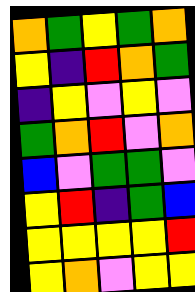[["orange", "green", "yellow", "green", "orange"], ["yellow", "indigo", "red", "orange", "green"], ["indigo", "yellow", "violet", "yellow", "violet"], ["green", "orange", "red", "violet", "orange"], ["blue", "violet", "green", "green", "violet"], ["yellow", "red", "indigo", "green", "blue"], ["yellow", "yellow", "yellow", "yellow", "red"], ["yellow", "orange", "violet", "yellow", "yellow"]]